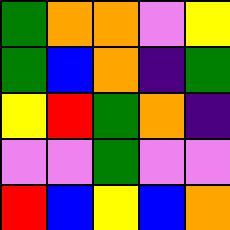[["green", "orange", "orange", "violet", "yellow"], ["green", "blue", "orange", "indigo", "green"], ["yellow", "red", "green", "orange", "indigo"], ["violet", "violet", "green", "violet", "violet"], ["red", "blue", "yellow", "blue", "orange"]]